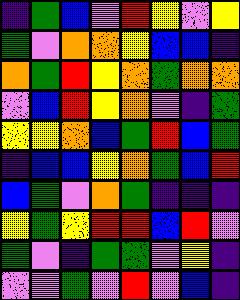[["indigo", "green", "blue", "violet", "red", "yellow", "violet", "yellow"], ["green", "violet", "orange", "orange", "yellow", "blue", "blue", "indigo"], ["orange", "green", "red", "yellow", "orange", "green", "orange", "orange"], ["violet", "blue", "red", "yellow", "orange", "violet", "indigo", "green"], ["yellow", "yellow", "orange", "blue", "green", "red", "blue", "green"], ["indigo", "blue", "blue", "yellow", "orange", "green", "blue", "red"], ["blue", "green", "violet", "orange", "green", "indigo", "indigo", "indigo"], ["yellow", "green", "yellow", "red", "red", "blue", "red", "violet"], ["green", "violet", "indigo", "green", "green", "violet", "yellow", "indigo"], ["violet", "violet", "green", "violet", "red", "violet", "blue", "indigo"]]